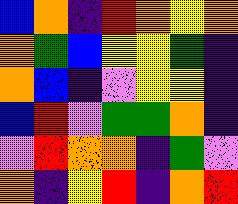[["blue", "orange", "indigo", "red", "orange", "yellow", "orange"], ["orange", "green", "blue", "yellow", "yellow", "green", "indigo"], ["orange", "blue", "indigo", "violet", "yellow", "yellow", "indigo"], ["blue", "red", "violet", "green", "green", "orange", "indigo"], ["violet", "red", "orange", "orange", "indigo", "green", "violet"], ["orange", "indigo", "yellow", "red", "indigo", "orange", "red"]]